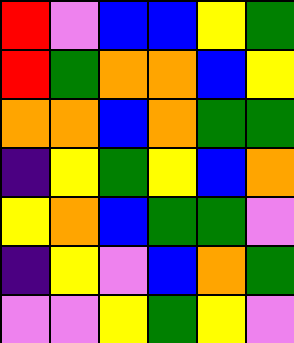[["red", "violet", "blue", "blue", "yellow", "green"], ["red", "green", "orange", "orange", "blue", "yellow"], ["orange", "orange", "blue", "orange", "green", "green"], ["indigo", "yellow", "green", "yellow", "blue", "orange"], ["yellow", "orange", "blue", "green", "green", "violet"], ["indigo", "yellow", "violet", "blue", "orange", "green"], ["violet", "violet", "yellow", "green", "yellow", "violet"]]